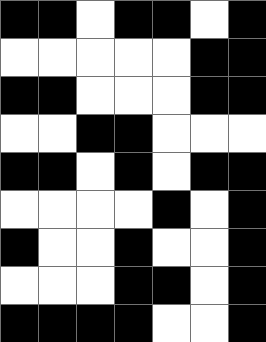[["black", "black", "white", "black", "black", "white", "black"], ["white", "white", "white", "white", "white", "black", "black"], ["black", "black", "white", "white", "white", "black", "black"], ["white", "white", "black", "black", "white", "white", "white"], ["black", "black", "white", "black", "white", "black", "black"], ["white", "white", "white", "white", "black", "white", "black"], ["black", "white", "white", "black", "white", "white", "black"], ["white", "white", "white", "black", "black", "white", "black"], ["black", "black", "black", "black", "white", "white", "black"]]